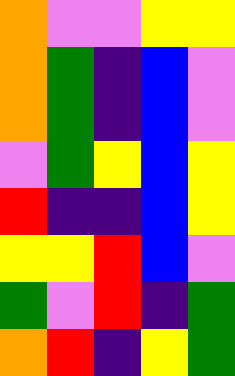[["orange", "violet", "violet", "yellow", "yellow"], ["orange", "green", "indigo", "blue", "violet"], ["orange", "green", "indigo", "blue", "violet"], ["violet", "green", "yellow", "blue", "yellow"], ["red", "indigo", "indigo", "blue", "yellow"], ["yellow", "yellow", "red", "blue", "violet"], ["green", "violet", "red", "indigo", "green"], ["orange", "red", "indigo", "yellow", "green"]]